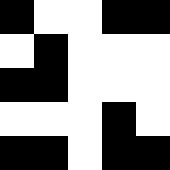[["black", "white", "white", "black", "black"], ["white", "black", "white", "white", "white"], ["black", "black", "white", "white", "white"], ["white", "white", "white", "black", "white"], ["black", "black", "white", "black", "black"]]